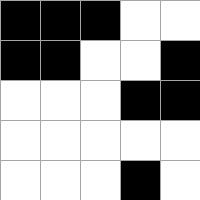[["black", "black", "black", "white", "white"], ["black", "black", "white", "white", "black"], ["white", "white", "white", "black", "black"], ["white", "white", "white", "white", "white"], ["white", "white", "white", "black", "white"]]